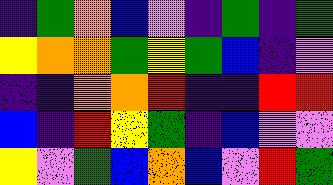[["indigo", "green", "orange", "blue", "violet", "indigo", "green", "indigo", "green"], ["yellow", "orange", "orange", "green", "yellow", "green", "blue", "indigo", "violet"], ["indigo", "indigo", "orange", "orange", "red", "indigo", "indigo", "red", "red"], ["blue", "indigo", "red", "yellow", "green", "indigo", "blue", "violet", "violet"], ["yellow", "violet", "green", "blue", "orange", "blue", "violet", "red", "green"]]